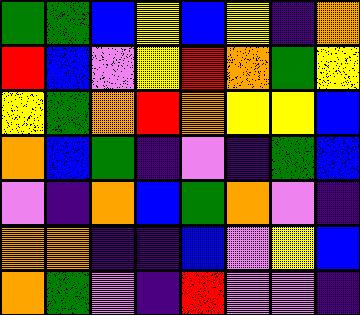[["green", "green", "blue", "yellow", "blue", "yellow", "indigo", "orange"], ["red", "blue", "violet", "yellow", "red", "orange", "green", "yellow"], ["yellow", "green", "orange", "red", "orange", "yellow", "yellow", "blue"], ["orange", "blue", "green", "indigo", "violet", "indigo", "green", "blue"], ["violet", "indigo", "orange", "blue", "green", "orange", "violet", "indigo"], ["orange", "orange", "indigo", "indigo", "blue", "violet", "yellow", "blue"], ["orange", "green", "violet", "indigo", "red", "violet", "violet", "indigo"]]